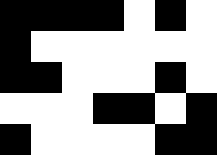[["black", "black", "black", "black", "white", "black", "white"], ["black", "white", "white", "white", "white", "white", "white"], ["black", "black", "white", "white", "white", "black", "white"], ["white", "white", "white", "black", "black", "white", "black"], ["black", "white", "white", "white", "white", "black", "black"]]